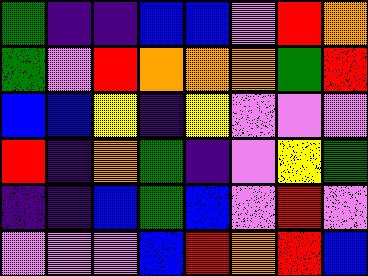[["green", "indigo", "indigo", "blue", "blue", "violet", "red", "orange"], ["green", "violet", "red", "orange", "orange", "orange", "green", "red"], ["blue", "blue", "yellow", "indigo", "yellow", "violet", "violet", "violet"], ["red", "indigo", "orange", "green", "indigo", "violet", "yellow", "green"], ["indigo", "indigo", "blue", "green", "blue", "violet", "red", "violet"], ["violet", "violet", "violet", "blue", "red", "orange", "red", "blue"]]